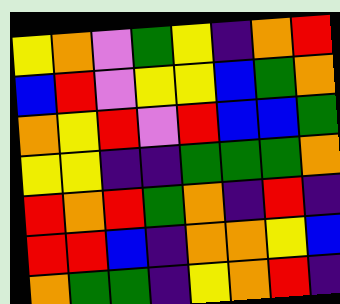[["yellow", "orange", "violet", "green", "yellow", "indigo", "orange", "red"], ["blue", "red", "violet", "yellow", "yellow", "blue", "green", "orange"], ["orange", "yellow", "red", "violet", "red", "blue", "blue", "green"], ["yellow", "yellow", "indigo", "indigo", "green", "green", "green", "orange"], ["red", "orange", "red", "green", "orange", "indigo", "red", "indigo"], ["red", "red", "blue", "indigo", "orange", "orange", "yellow", "blue"], ["orange", "green", "green", "indigo", "yellow", "orange", "red", "indigo"]]